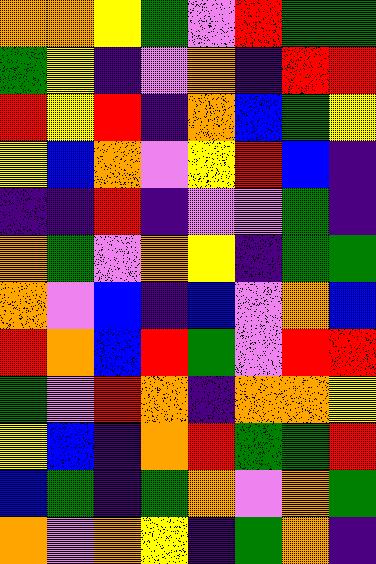[["orange", "orange", "yellow", "green", "violet", "red", "green", "green"], ["green", "yellow", "indigo", "violet", "orange", "indigo", "red", "red"], ["red", "yellow", "red", "indigo", "orange", "blue", "green", "yellow"], ["yellow", "blue", "orange", "violet", "yellow", "red", "blue", "indigo"], ["indigo", "indigo", "red", "indigo", "violet", "violet", "green", "indigo"], ["orange", "green", "violet", "orange", "yellow", "indigo", "green", "green"], ["orange", "violet", "blue", "indigo", "blue", "violet", "orange", "blue"], ["red", "orange", "blue", "red", "green", "violet", "red", "red"], ["green", "violet", "red", "orange", "indigo", "orange", "orange", "yellow"], ["yellow", "blue", "indigo", "orange", "red", "green", "green", "red"], ["blue", "green", "indigo", "green", "orange", "violet", "orange", "green"], ["orange", "violet", "orange", "yellow", "indigo", "green", "orange", "indigo"]]